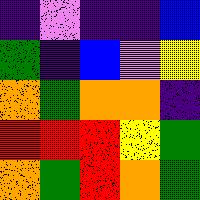[["indigo", "violet", "indigo", "indigo", "blue"], ["green", "indigo", "blue", "violet", "yellow"], ["orange", "green", "orange", "orange", "indigo"], ["red", "red", "red", "yellow", "green"], ["orange", "green", "red", "orange", "green"]]